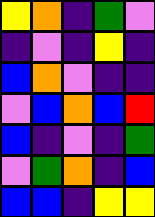[["yellow", "orange", "indigo", "green", "violet"], ["indigo", "violet", "indigo", "yellow", "indigo"], ["blue", "orange", "violet", "indigo", "indigo"], ["violet", "blue", "orange", "blue", "red"], ["blue", "indigo", "violet", "indigo", "green"], ["violet", "green", "orange", "indigo", "blue"], ["blue", "blue", "indigo", "yellow", "yellow"]]